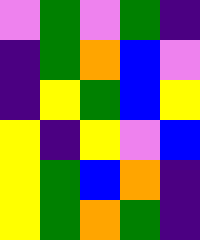[["violet", "green", "violet", "green", "indigo"], ["indigo", "green", "orange", "blue", "violet"], ["indigo", "yellow", "green", "blue", "yellow"], ["yellow", "indigo", "yellow", "violet", "blue"], ["yellow", "green", "blue", "orange", "indigo"], ["yellow", "green", "orange", "green", "indigo"]]